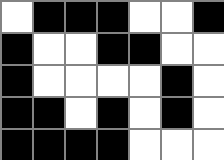[["white", "black", "black", "black", "white", "white", "black"], ["black", "white", "white", "black", "black", "white", "white"], ["black", "white", "white", "white", "white", "black", "white"], ["black", "black", "white", "black", "white", "black", "white"], ["black", "black", "black", "black", "white", "white", "white"]]